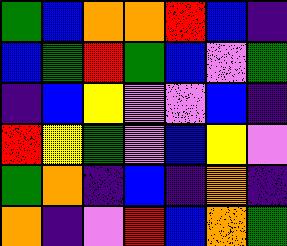[["green", "blue", "orange", "orange", "red", "blue", "indigo"], ["blue", "green", "red", "green", "blue", "violet", "green"], ["indigo", "blue", "yellow", "violet", "violet", "blue", "indigo"], ["red", "yellow", "green", "violet", "blue", "yellow", "violet"], ["green", "orange", "indigo", "blue", "indigo", "orange", "indigo"], ["orange", "indigo", "violet", "red", "blue", "orange", "green"]]